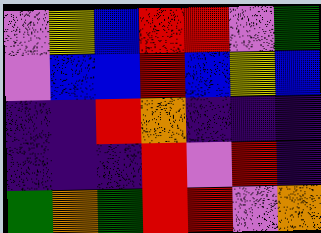[["violet", "yellow", "blue", "red", "red", "violet", "green"], ["violet", "blue", "blue", "red", "blue", "yellow", "blue"], ["indigo", "indigo", "red", "orange", "indigo", "indigo", "indigo"], ["indigo", "indigo", "indigo", "red", "violet", "red", "indigo"], ["green", "orange", "green", "red", "red", "violet", "orange"]]